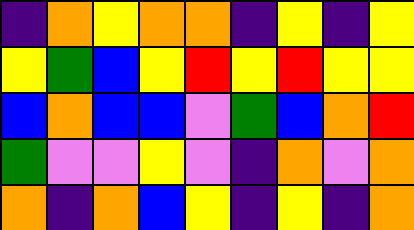[["indigo", "orange", "yellow", "orange", "orange", "indigo", "yellow", "indigo", "yellow"], ["yellow", "green", "blue", "yellow", "red", "yellow", "red", "yellow", "yellow"], ["blue", "orange", "blue", "blue", "violet", "green", "blue", "orange", "red"], ["green", "violet", "violet", "yellow", "violet", "indigo", "orange", "violet", "orange"], ["orange", "indigo", "orange", "blue", "yellow", "indigo", "yellow", "indigo", "orange"]]